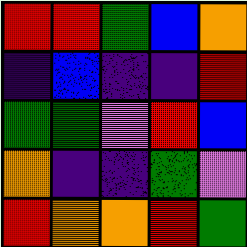[["red", "red", "green", "blue", "orange"], ["indigo", "blue", "indigo", "indigo", "red"], ["green", "green", "violet", "red", "blue"], ["orange", "indigo", "indigo", "green", "violet"], ["red", "orange", "orange", "red", "green"]]